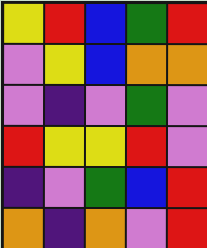[["yellow", "red", "blue", "green", "red"], ["violet", "yellow", "blue", "orange", "orange"], ["violet", "indigo", "violet", "green", "violet"], ["red", "yellow", "yellow", "red", "violet"], ["indigo", "violet", "green", "blue", "red"], ["orange", "indigo", "orange", "violet", "red"]]